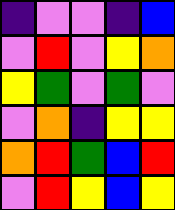[["indigo", "violet", "violet", "indigo", "blue"], ["violet", "red", "violet", "yellow", "orange"], ["yellow", "green", "violet", "green", "violet"], ["violet", "orange", "indigo", "yellow", "yellow"], ["orange", "red", "green", "blue", "red"], ["violet", "red", "yellow", "blue", "yellow"]]